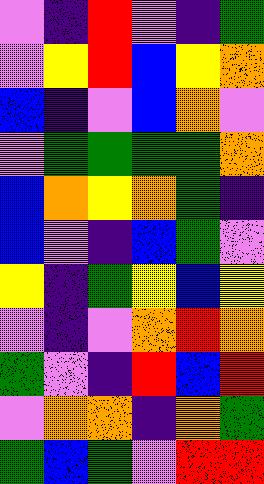[["violet", "indigo", "red", "violet", "indigo", "green"], ["violet", "yellow", "red", "blue", "yellow", "orange"], ["blue", "indigo", "violet", "blue", "orange", "violet"], ["violet", "green", "green", "green", "green", "orange"], ["blue", "orange", "yellow", "orange", "green", "indigo"], ["blue", "violet", "indigo", "blue", "green", "violet"], ["yellow", "indigo", "green", "yellow", "blue", "yellow"], ["violet", "indigo", "violet", "orange", "red", "orange"], ["green", "violet", "indigo", "red", "blue", "red"], ["violet", "orange", "orange", "indigo", "orange", "green"], ["green", "blue", "green", "violet", "red", "red"]]